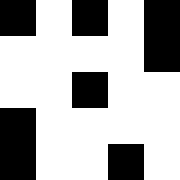[["black", "white", "black", "white", "black"], ["white", "white", "white", "white", "black"], ["white", "white", "black", "white", "white"], ["black", "white", "white", "white", "white"], ["black", "white", "white", "black", "white"]]